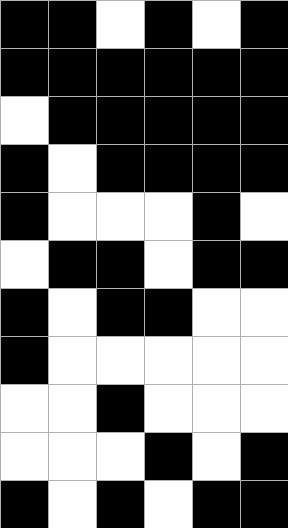[["black", "black", "white", "black", "white", "black"], ["black", "black", "black", "black", "black", "black"], ["white", "black", "black", "black", "black", "black"], ["black", "white", "black", "black", "black", "black"], ["black", "white", "white", "white", "black", "white"], ["white", "black", "black", "white", "black", "black"], ["black", "white", "black", "black", "white", "white"], ["black", "white", "white", "white", "white", "white"], ["white", "white", "black", "white", "white", "white"], ["white", "white", "white", "black", "white", "black"], ["black", "white", "black", "white", "black", "black"]]